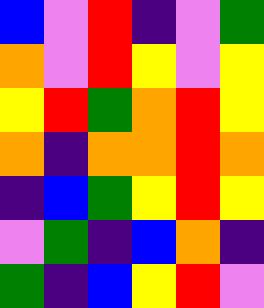[["blue", "violet", "red", "indigo", "violet", "green"], ["orange", "violet", "red", "yellow", "violet", "yellow"], ["yellow", "red", "green", "orange", "red", "yellow"], ["orange", "indigo", "orange", "orange", "red", "orange"], ["indigo", "blue", "green", "yellow", "red", "yellow"], ["violet", "green", "indigo", "blue", "orange", "indigo"], ["green", "indigo", "blue", "yellow", "red", "violet"]]